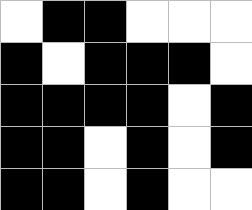[["white", "black", "black", "white", "white", "white"], ["black", "white", "black", "black", "black", "white"], ["black", "black", "black", "black", "white", "black"], ["black", "black", "white", "black", "white", "black"], ["black", "black", "white", "black", "white", "white"]]